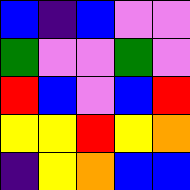[["blue", "indigo", "blue", "violet", "violet"], ["green", "violet", "violet", "green", "violet"], ["red", "blue", "violet", "blue", "red"], ["yellow", "yellow", "red", "yellow", "orange"], ["indigo", "yellow", "orange", "blue", "blue"]]